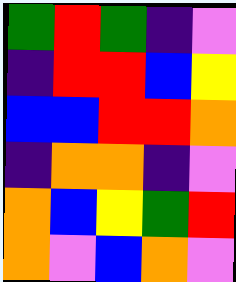[["green", "red", "green", "indigo", "violet"], ["indigo", "red", "red", "blue", "yellow"], ["blue", "blue", "red", "red", "orange"], ["indigo", "orange", "orange", "indigo", "violet"], ["orange", "blue", "yellow", "green", "red"], ["orange", "violet", "blue", "orange", "violet"]]